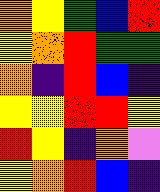[["orange", "yellow", "green", "blue", "red"], ["yellow", "orange", "red", "green", "green"], ["orange", "indigo", "red", "blue", "indigo"], ["yellow", "yellow", "red", "red", "yellow"], ["red", "yellow", "indigo", "orange", "violet"], ["yellow", "orange", "red", "blue", "indigo"]]